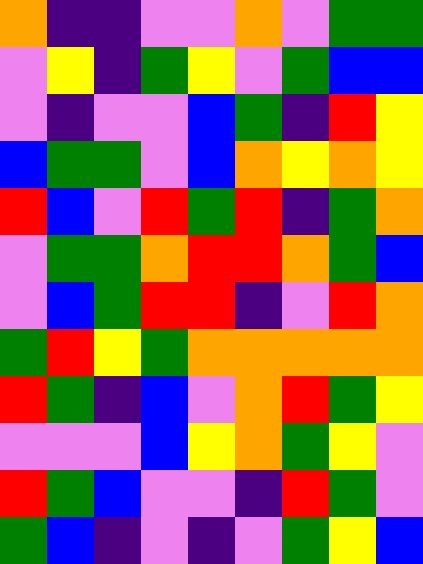[["orange", "indigo", "indigo", "violet", "violet", "orange", "violet", "green", "green"], ["violet", "yellow", "indigo", "green", "yellow", "violet", "green", "blue", "blue"], ["violet", "indigo", "violet", "violet", "blue", "green", "indigo", "red", "yellow"], ["blue", "green", "green", "violet", "blue", "orange", "yellow", "orange", "yellow"], ["red", "blue", "violet", "red", "green", "red", "indigo", "green", "orange"], ["violet", "green", "green", "orange", "red", "red", "orange", "green", "blue"], ["violet", "blue", "green", "red", "red", "indigo", "violet", "red", "orange"], ["green", "red", "yellow", "green", "orange", "orange", "orange", "orange", "orange"], ["red", "green", "indigo", "blue", "violet", "orange", "red", "green", "yellow"], ["violet", "violet", "violet", "blue", "yellow", "orange", "green", "yellow", "violet"], ["red", "green", "blue", "violet", "violet", "indigo", "red", "green", "violet"], ["green", "blue", "indigo", "violet", "indigo", "violet", "green", "yellow", "blue"]]